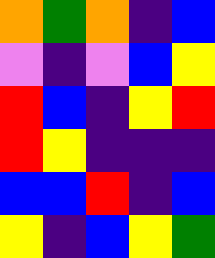[["orange", "green", "orange", "indigo", "blue"], ["violet", "indigo", "violet", "blue", "yellow"], ["red", "blue", "indigo", "yellow", "red"], ["red", "yellow", "indigo", "indigo", "indigo"], ["blue", "blue", "red", "indigo", "blue"], ["yellow", "indigo", "blue", "yellow", "green"]]